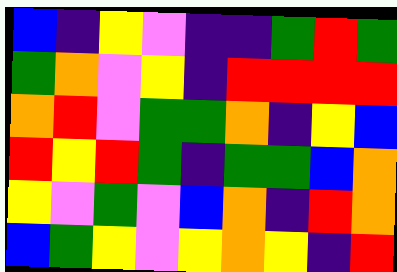[["blue", "indigo", "yellow", "violet", "indigo", "indigo", "green", "red", "green"], ["green", "orange", "violet", "yellow", "indigo", "red", "red", "red", "red"], ["orange", "red", "violet", "green", "green", "orange", "indigo", "yellow", "blue"], ["red", "yellow", "red", "green", "indigo", "green", "green", "blue", "orange"], ["yellow", "violet", "green", "violet", "blue", "orange", "indigo", "red", "orange"], ["blue", "green", "yellow", "violet", "yellow", "orange", "yellow", "indigo", "red"]]